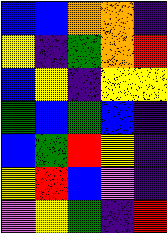[["blue", "blue", "orange", "orange", "indigo"], ["yellow", "indigo", "green", "orange", "red"], ["blue", "yellow", "indigo", "yellow", "yellow"], ["green", "blue", "green", "blue", "indigo"], ["blue", "green", "red", "yellow", "indigo"], ["yellow", "red", "blue", "violet", "indigo"], ["violet", "yellow", "green", "indigo", "red"]]